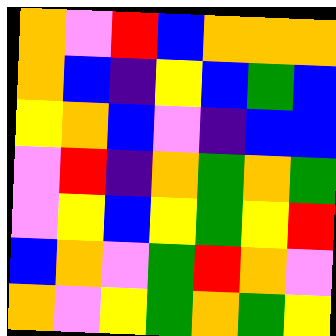[["orange", "violet", "red", "blue", "orange", "orange", "orange"], ["orange", "blue", "indigo", "yellow", "blue", "green", "blue"], ["yellow", "orange", "blue", "violet", "indigo", "blue", "blue"], ["violet", "red", "indigo", "orange", "green", "orange", "green"], ["violet", "yellow", "blue", "yellow", "green", "yellow", "red"], ["blue", "orange", "violet", "green", "red", "orange", "violet"], ["orange", "violet", "yellow", "green", "orange", "green", "yellow"]]